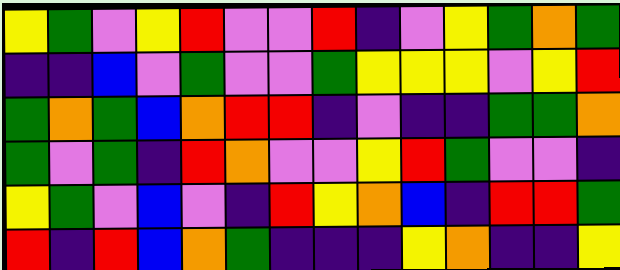[["yellow", "green", "violet", "yellow", "red", "violet", "violet", "red", "indigo", "violet", "yellow", "green", "orange", "green"], ["indigo", "indigo", "blue", "violet", "green", "violet", "violet", "green", "yellow", "yellow", "yellow", "violet", "yellow", "red"], ["green", "orange", "green", "blue", "orange", "red", "red", "indigo", "violet", "indigo", "indigo", "green", "green", "orange"], ["green", "violet", "green", "indigo", "red", "orange", "violet", "violet", "yellow", "red", "green", "violet", "violet", "indigo"], ["yellow", "green", "violet", "blue", "violet", "indigo", "red", "yellow", "orange", "blue", "indigo", "red", "red", "green"], ["red", "indigo", "red", "blue", "orange", "green", "indigo", "indigo", "indigo", "yellow", "orange", "indigo", "indigo", "yellow"]]